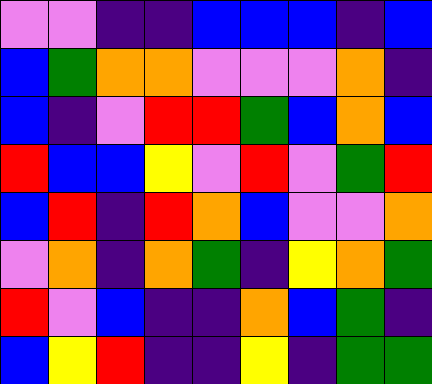[["violet", "violet", "indigo", "indigo", "blue", "blue", "blue", "indigo", "blue"], ["blue", "green", "orange", "orange", "violet", "violet", "violet", "orange", "indigo"], ["blue", "indigo", "violet", "red", "red", "green", "blue", "orange", "blue"], ["red", "blue", "blue", "yellow", "violet", "red", "violet", "green", "red"], ["blue", "red", "indigo", "red", "orange", "blue", "violet", "violet", "orange"], ["violet", "orange", "indigo", "orange", "green", "indigo", "yellow", "orange", "green"], ["red", "violet", "blue", "indigo", "indigo", "orange", "blue", "green", "indigo"], ["blue", "yellow", "red", "indigo", "indigo", "yellow", "indigo", "green", "green"]]